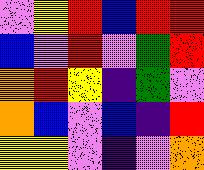[["violet", "yellow", "red", "blue", "red", "red"], ["blue", "violet", "red", "violet", "green", "red"], ["orange", "red", "yellow", "indigo", "green", "violet"], ["orange", "blue", "violet", "blue", "indigo", "red"], ["yellow", "yellow", "violet", "indigo", "violet", "orange"]]